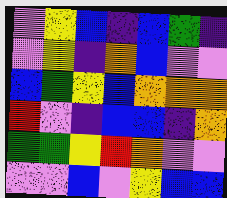[["violet", "yellow", "blue", "indigo", "blue", "green", "indigo"], ["violet", "yellow", "indigo", "orange", "blue", "violet", "violet"], ["blue", "green", "yellow", "blue", "orange", "orange", "orange"], ["red", "violet", "indigo", "blue", "blue", "indigo", "orange"], ["green", "green", "yellow", "red", "orange", "violet", "violet"], ["violet", "violet", "blue", "violet", "yellow", "blue", "blue"]]